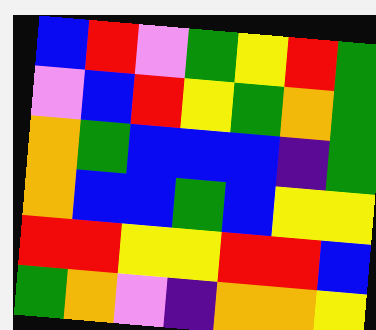[["blue", "red", "violet", "green", "yellow", "red", "green"], ["violet", "blue", "red", "yellow", "green", "orange", "green"], ["orange", "green", "blue", "blue", "blue", "indigo", "green"], ["orange", "blue", "blue", "green", "blue", "yellow", "yellow"], ["red", "red", "yellow", "yellow", "red", "red", "blue"], ["green", "orange", "violet", "indigo", "orange", "orange", "yellow"]]